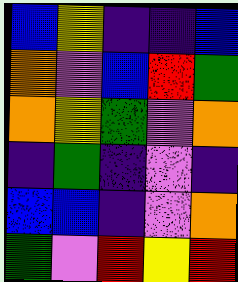[["blue", "yellow", "indigo", "indigo", "blue"], ["orange", "violet", "blue", "red", "green"], ["orange", "yellow", "green", "violet", "orange"], ["indigo", "green", "indigo", "violet", "indigo"], ["blue", "blue", "indigo", "violet", "orange"], ["green", "violet", "red", "yellow", "red"]]